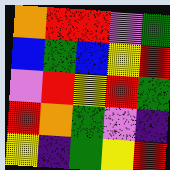[["orange", "red", "red", "violet", "green"], ["blue", "green", "blue", "yellow", "red"], ["violet", "red", "yellow", "red", "green"], ["red", "orange", "green", "violet", "indigo"], ["yellow", "indigo", "green", "yellow", "red"]]